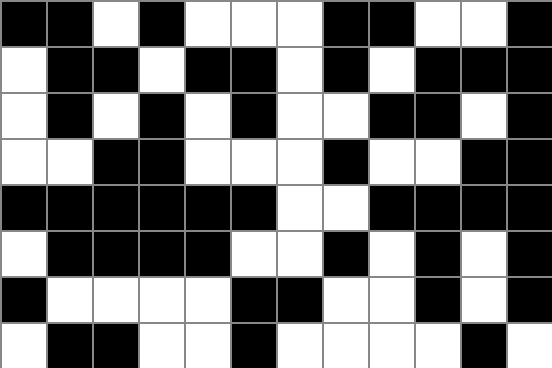[["black", "black", "white", "black", "white", "white", "white", "black", "black", "white", "white", "black"], ["white", "black", "black", "white", "black", "black", "white", "black", "white", "black", "black", "black"], ["white", "black", "white", "black", "white", "black", "white", "white", "black", "black", "white", "black"], ["white", "white", "black", "black", "white", "white", "white", "black", "white", "white", "black", "black"], ["black", "black", "black", "black", "black", "black", "white", "white", "black", "black", "black", "black"], ["white", "black", "black", "black", "black", "white", "white", "black", "white", "black", "white", "black"], ["black", "white", "white", "white", "white", "black", "black", "white", "white", "black", "white", "black"], ["white", "black", "black", "white", "white", "black", "white", "white", "white", "white", "black", "white"]]